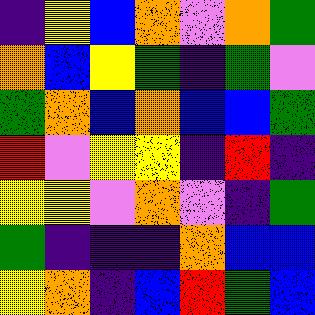[["indigo", "yellow", "blue", "orange", "violet", "orange", "green"], ["orange", "blue", "yellow", "green", "indigo", "green", "violet"], ["green", "orange", "blue", "orange", "blue", "blue", "green"], ["red", "violet", "yellow", "yellow", "indigo", "red", "indigo"], ["yellow", "yellow", "violet", "orange", "violet", "indigo", "green"], ["green", "indigo", "indigo", "indigo", "orange", "blue", "blue"], ["yellow", "orange", "indigo", "blue", "red", "green", "blue"]]